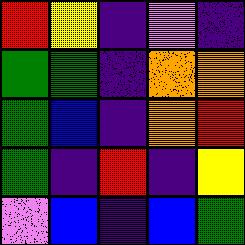[["red", "yellow", "indigo", "violet", "indigo"], ["green", "green", "indigo", "orange", "orange"], ["green", "blue", "indigo", "orange", "red"], ["green", "indigo", "red", "indigo", "yellow"], ["violet", "blue", "indigo", "blue", "green"]]